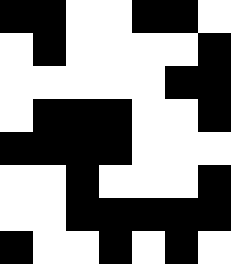[["black", "black", "white", "white", "black", "black", "white"], ["white", "black", "white", "white", "white", "white", "black"], ["white", "white", "white", "white", "white", "black", "black"], ["white", "black", "black", "black", "white", "white", "black"], ["black", "black", "black", "black", "white", "white", "white"], ["white", "white", "black", "white", "white", "white", "black"], ["white", "white", "black", "black", "black", "black", "black"], ["black", "white", "white", "black", "white", "black", "white"]]